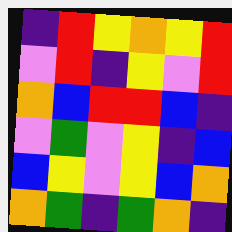[["indigo", "red", "yellow", "orange", "yellow", "red"], ["violet", "red", "indigo", "yellow", "violet", "red"], ["orange", "blue", "red", "red", "blue", "indigo"], ["violet", "green", "violet", "yellow", "indigo", "blue"], ["blue", "yellow", "violet", "yellow", "blue", "orange"], ["orange", "green", "indigo", "green", "orange", "indigo"]]